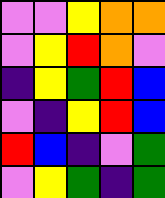[["violet", "violet", "yellow", "orange", "orange"], ["violet", "yellow", "red", "orange", "violet"], ["indigo", "yellow", "green", "red", "blue"], ["violet", "indigo", "yellow", "red", "blue"], ["red", "blue", "indigo", "violet", "green"], ["violet", "yellow", "green", "indigo", "green"]]